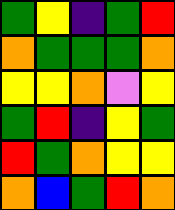[["green", "yellow", "indigo", "green", "red"], ["orange", "green", "green", "green", "orange"], ["yellow", "yellow", "orange", "violet", "yellow"], ["green", "red", "indigo", "yellow", "green"], ["red", "green", "orange", "yellow", "yellow"], ["orange", "blue", "green", "red", "orange"]]